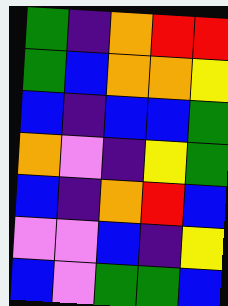[["green", "indigo", "orange", "red", "red"], ["green", "blue", "orange", "orange", "yellow"], ["blue", "indigo", "blue", "blue", "green"], ["orange", "violet", "indigo", "yellow", "green"], ["blue", "indigo", "orange", "red", "blue"], ["violet", "violet", "blue", "indigo", "yellow"], ["blue", "violet", "green", "green", "blue"]]